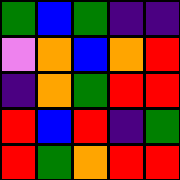[["green", "blue", "green", "indigo", "indigo"], ["violet", "orange", "blue", "orange", "red"], ["indigo", "orange", "green", "red", "red"], ["red", "blue", "red", "indigo", "green"], ["red", "green", "orange", "red", "red"]]